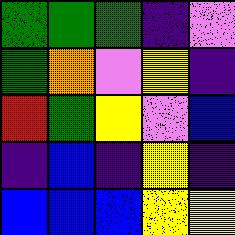[["green", "green", "green", "indigo", "violet"], ["green", "orange", "violet", "yellow", "indigo"], ["red", "green", "yellow", "violet", "blue"], ["indigo", "blue", "indigo", "yellow", "indigo"], ["blue", "blue", "blue", "yellow", "yellow"]]